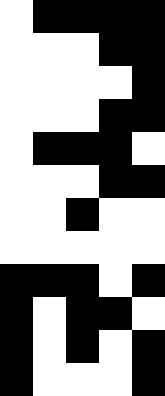[["white", "black", "black", "black", "black"], ["white", "white", "white", "black", "black"], ["white", "white", "white", "white", "black"], ["white", "white", "white", "black", "black"], ["white", "black", "black", "black", "white"], ["white", "white", "white", "black", "black"], ["white", "white", "black", "white", "white"], ["white", "white", "white", "white", "white"], ["black", "black", "black", "white", "black"], ["black", "white", "black", "black", "white"], ["black", "white", "black", "white", "black"], ["black", "white", "white", "white", "black"]]